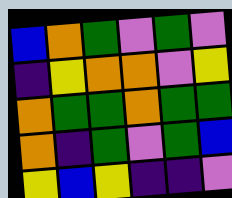[["blue", "orange", "green", "violet", "green", "violet"], ["indigo", "yellow", "orange", "orange", "violet", "yellow"], ["orange", "green", "green", "orange", "green", "green"], ["orange", "indigo", "green", "violet", "green", "blue"], ["yellow", "blue", "yellow", "indigo", "indigo", "violet"]]